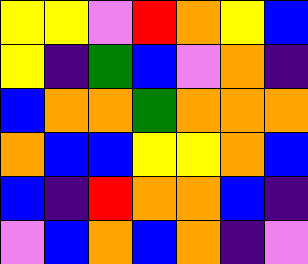[["yellow", "yellow", "violet", "red", "orange", "yellow", "blue"], ["yellow", "indigo", "green", "blue", "violet", "orange", "indigo"], ["blue", "orange", "orange", "green", "orange", "orange", "orange"], ["orange", "blue", "blue", "yellow", "yellow", "orange", "blue"], ["blue", "indigo", "red", "orange", "orange", "blue", "indigo"], ["violet", "blue", "orange", "blue", "orange", "indigo", "violet"]]